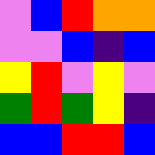[["violet", "blue", "red", "orange", "orange"], ["violet", "violet", "blue", "indigo", "blue"], ["yellow", "red", "violet", "yellow", "violet"], ["green", "red", "green", "yellow", "indigo"], ["blue", "blue", "red", "red", "blue"]]